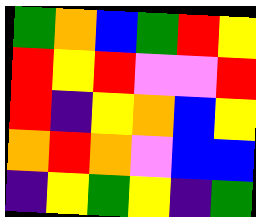[["green", "orange", "blue", "green", "red", "yellow"], ["red", "yellow", "red", "violet", "violet", "red"], ["red", "indigo", "yellow", "orange", "blue", "yellow"], ["orange", "red", "orange", "violet", "blue", "blue"], ["indigo", "yellow", "green", "yellow", "indigo", "green"]]